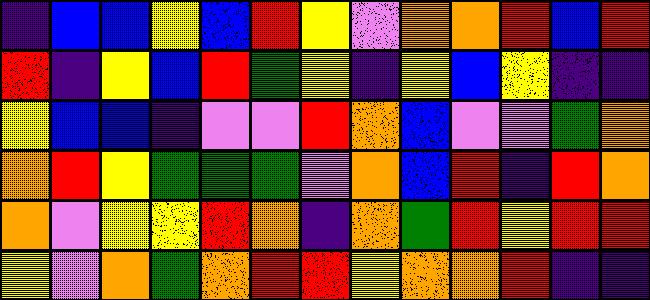[["indigo", "blue", "blue", "yellow", "blue", "red", "yellow", "violet", "orange", "orange", "red", "blue", "red"], ["red", "indigo", "yellow", "blue", "red", "green", "yellow", "indigo", "yellow", "blue", "yellow", "indigo", "indigo"], ["yellow", "blue", "blue", "indigo", "violet", "violet", "red", "orange", "blue", "violet", "violet", "green", "orange"], ["orange", "red", "yellow", "green", "green", "green", "violet", "orange", "blue", "red", "indigo", "red", "orange"], ["orange", "violet", "yellow", "yellow", "red", "orange", "indigo", "orange", "green", "red", "yellow", "red", "red"], ["yellow", "violet", "orange", "green", "orange", "red", "red", "yellow", "orange", "orange", "red", "indigo", "indigo"]]